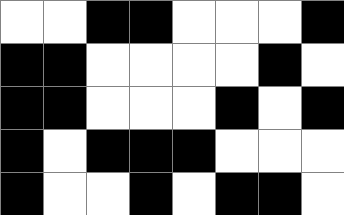[["white", "white", "black", "black", "white", "white", "white", "black"], ["black", "black", "white", "white", "white", "white", "black", "white"], ["black", "black", "white", "white", "white", "black", "white", "black"], ["black", "white", "black", "black", "black", "white", "white", "white"], ["black", "white", "white", "black", "white", "black", "black", "white"]]